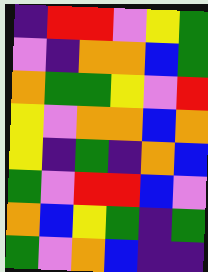[["indigo", "red", "red", "violet", "yellow", "green"], ["violet", "indigo", "orange", "orange", "blue", "green"], ["orange", "green", "green", "yellow", "violet", "red"], ["yellow", "violet", "orange", "orange", "blue", "orange"], ["yellow", "indigo", "green", "indigo", "orange", "blue"], ["green", "violet", "red", "red", "blue", "violet"], ["orange", "blue", "yellow", "green", "indigo", "green"], ["green", "violet", "orange", "blue", "indigo", "indigo"]]